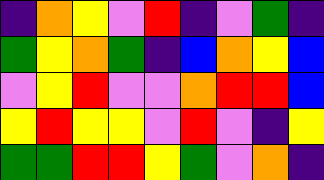[["indigo", "orange", "yellow", "violet", "red", "indigo", "violet", "green", "indigo"], ["green", "yellow", "orange", "green", "indigo", "blue", "orange", "yellow", "blue"], ["violet", "yellow", "red", "violet", "violet", "orange", "red", "red", "blue"], ["yellow", "red", "yellow", "yellow", "violet", "red", "violet", "indigo", "yellow"], ["green", "green", "red", "red", "yellow", "green", "violet", "orange", "indigo"]]